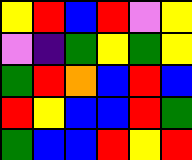[["yellow", "red", "blue", "red", "violet", "yellow"], ["violet", "indigo", "green", "yellow", "green", "yellow"], ["green", "red", "orange", "blue", "red", "blue"], ["red", "yellow", "blue", "blue", "red", "green"], ["green", "blue", "blue", "red", "yellow", "red"]]